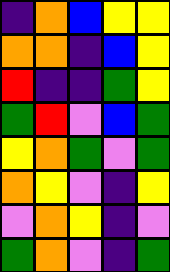[["indigo", "orange", "blue", "yellow", "yellow"], ["orange", "orange", "indigo", "blue", "yellow"], ["red", "indigo", "indigo", "green", "yellow"], ["green", "red", "violet", "blue", "green"], ["yellow", "orange", "green", "violet", "green"], ["orange", "yellow", "violet", "indigo", "yellow"], ["violet", "orange", "yellow", "indigo", "violet"], ["green", "orange", "violet", "indigo", "green"]]